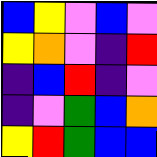[["blue", "yellow", "violet", "blue", "violet"], ["yellow", "orange", "violet", "indigo", "red"], ["indigo", "blue", "red", "indigo", "violet"], ["indigo", "violet", "green", "blue", "orange"], ["yellow", "red", "green", "blue", "blue"]]